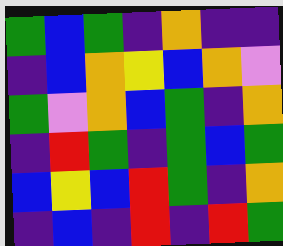[["green", "blue", "green", "indigo", "orange", "indigo", "indigo"], ["indigo", "blue", "orange", "yellow", "blue", "orange", "violet"], ["green", "violet", "orange", "blue", "green", "indigo", "orange"], ["indigo", "red", "green", "indigo", "green", "blue", "green"], ["blue", "yellow", "blue", "red", "green", "indigo", "orange"], ["indigo", "blue", "indigo", "red", "indigo", "red", "green"]]